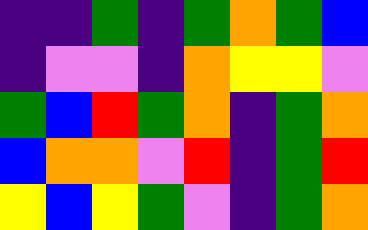[["indigo", "indigo", "green", "indigo", "green", "orange", "green", "blue"], ["indigo", "violet", "violet", "indigo", "orange", "yellow", "yellow", "violet"], ["green", "blue", "red", "green", "orange", "indigo", "green", "orange"], ["blue", "orange", "orange", "violet", "red", "indigo", "green", "red"], ["yellow", "blue", "yellow", "green", "violet", "indigo", "green", "orange"]]